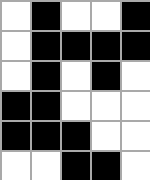[["white", "black", "white", "white", "black"], ["white", "black", "black", "black", "black"], ["white", "black", "white", "black", "white"], ["black", "black", "white", "white", "white"], ["black", "black", "black", "white", "white"], ["white", "white", "black", "black", "white"]]